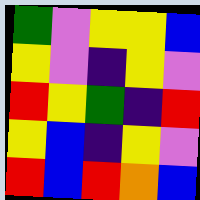[["green", "violet", "yellow", "yellow", "blue"], ["yellow", "violet", "indigo", "yellow", "violet"], ["red", "yellow", "green", "indigo", "red"], ["yellow", "blue", "indigo", "yellow", "violet"], ["red", "blue", "red", "orange", "blue"]]